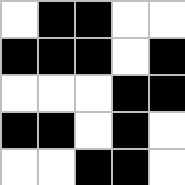[["white", "black", "black", "white", "white"], ["black", "black", "black", "white", "black"], ["white", "white", "white", "black", "black"], ["black", "black", "white", "black", "white"], ["white", "white", "black", "black", "white"]]